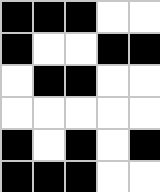[["black", "black", "black", "white", "white"], ["black", "white", "white", "black", "black"], ["white", "black", "black", "white", "white"], ["white", "white", "white", "white", "white"], ["black", "white", "black", "white", "black"], ["black", "black", "black", "white", "white"]]